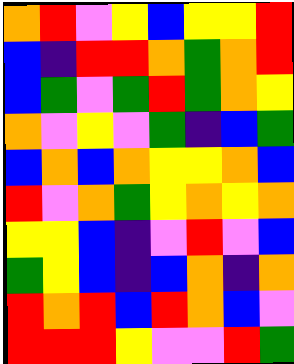[["orange", "red", "violet", "yellow", "blue", "yellow", "yellow", "red"], ["blue", "indigo", "red", "red", "orange", "green", "orange", "red"], ["blue", "green", "violet", "green", "red", "green", "orange", "yellow"], ["orange", "violet", "yellow", "violet", "green", "indigo", "blue", "green"], ["blue", "orange", "blue", "orange", "yellow", "yellow", "orange", "blue"], ["red", "violet", "orange", "green", "yellow", "orange", "yellow", "orange"], ["yellow", "yellow", "blue", "indigo", "violet", "red", "violet", "blue"], ["green", "yellow", "blue", "indigo", "blue", "orange", "indigo", "orange"], ["red", "orange", "red", "blue", "red", "orange", "blue", "violet"], ["red", "red", "red", "yellow", "violet", "violet", "red", "green"]]